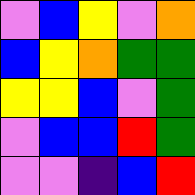[["violet", "blue", "yellow", "violet", "orange"], ["blue", "yellow", "orange", "green", "green"], ["yellow", "yellow", "blue", "violet", "green"], ["violet", "blue", "blue", "red", "green"], ["violet", "violet", "indigo", "blue", "red"]]